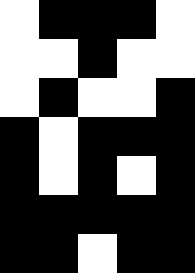[["white", "black", "black", "black", "white"], ["white", "white", "black", "white", "white"], ["white", "black", "white", "white", "black"], ["black", "white", "black", "black", "black"], ["black", "white", "black", "white", "black"], ["black", "black", "black", "black", "black"], ["black", "black", "white", "black", "black"]]